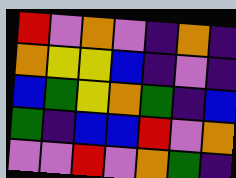[["red", "violet", "orange", "violet", "indigo", "orange", "indigo"], ["orange", "yellow", "yellow", "blue", "indigo", "violet", "indigo"], ["blue", "green", "yellow", "orange", "green", "indigo", "blue"], ["green", "indigo", "blue", "blue", "red", "violet", "orange"], ["violet", "violet", "red", "violet", "orange", "green", "indigo"]]